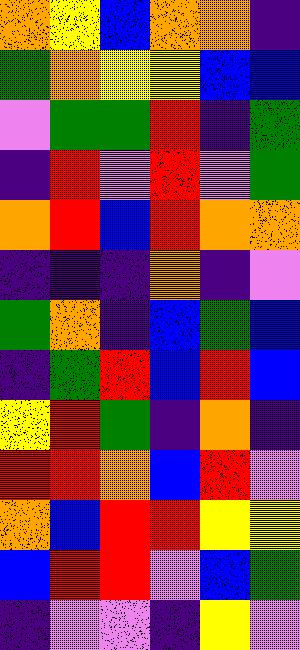[["orange", "yellow", "blue", "orange", "orange", "indigo"], ["green", "orange", "yellow", "yellow", "blue", "blue"], ["violet", "green", "green", "red", "indigo", "green"], ["indigo", "red", "violet", "red", "violet", "green"], ["orange", "red", "blue", "red", "orange", "orange"], ["indigo", "indigo", "indigo", "orange", "indigo", "violet"], ["green", "orange", "indigo", "blue", "green", "blue"], ["indigo", "green", "red", "blue", "red", "blue"], ["yellow", "red", "green", "indigo", "orange", "indigo"], ["red", "red", "orange", "blue", "red", "violet"], ["orange", "blue", "red", "red", "yellow", "yellow"], ["blue", "red", "red", "violet", "blue", "green"], ["indigo", "violet", "violet", "indigo", "yellow", "violet"]]